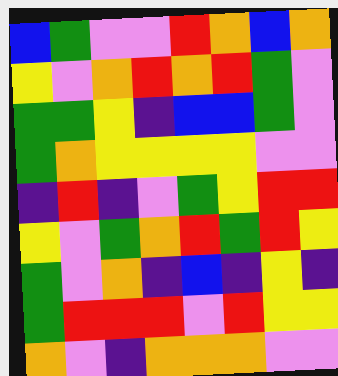[["blue", "green", "violet", "violet", "red", "orange", "blue", "orange"], ["yellow", "violet", "orange", "red", "orange", "red", "green", "violet"], ["green", "green", "yellow", "indigo", "blue", "blue", "green", "violet"], ["green", "orange", "yellow", "yellow", "yellow", "yellow", "violet", "violet"], ["indigo", "red", "indigo", "violet", "green", "yellow", "red", "red"], ["yellow", "violet", "green", "orange", "red", "green", "red", "yellow"], ["green", "violet", "orange", "indigo", "blue", "indigo", "yellow", "indigo"], ["green", "red", "red", "red", "violet", "red", "yellow", "yellow"], ["orange", "violet", "indigo", "orange", "orange", "orange", "violet", "violet"]]